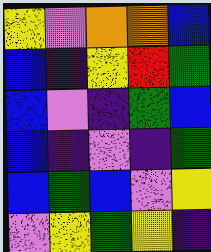[["yellow", "violet", "orange", "orange", "blue"], ["blue", "indigo", "yellow", "red", "green"], ["blue", "violet", "indigo", "green", "blue"], ["blue", "indigo", "violet", "indigo", "green"], ["blue", "green", "blue", "violet", "yellow"], ["violet", "yellow", "green", "yellow", "indigo"]]